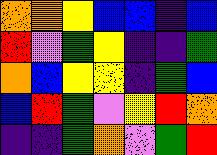[["orange", "orange", "yellow", "blue", "blue", "indigo", "blue"], ["red", "violet", "green", "yellow", "indigo", "indigo", "green"], ["orange", "blue", "yellow", "yellow", "indigo", "green", "blue"], ["blue", "red", "green", "violet", "yellow", "red", "orange"], ["indigo", "indigo", "green", "orange", "violet", "green", "red"]]